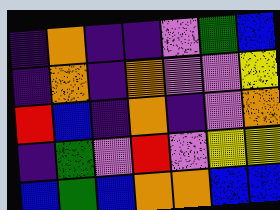[["indigo", "orange", "indigo", "indigo", "violet", "green", "blue"], ["indigo", "orange", "indigo", "orange", "violet", "violet", "yellow"], ["red", "blue", "indigo", "orange", "indigo", "violet", "orange"], ["indigo", "green", "violet", "red", "violet", "yellow", "yellow"], ["blue", "green", "blue", "orange", "orange", "blue", "blue"]]